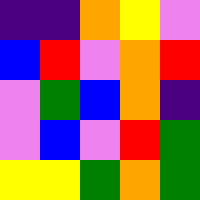[["indigo", "indigo", "orange", "yellow", "violet"], ["blue", "red", "violet", "orange", "red"], ["violet", "green", "blue", "orange", "indigo"], ["violet", "blue", "violet", "red", "green"], ["yellow", "yellow", "green", "orange", "green"]]